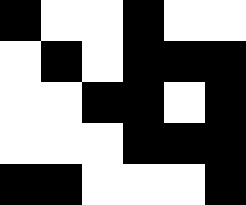[["black", "white", "white", "black", "white", "white"], ["white", "black", "white", "black", "black", "black"], ["white", "white", "black", "black", "white", "black"], ["white", "white", "white", "black", "black", "black"], ["black", "black", "white", "white", "white", "black"]]